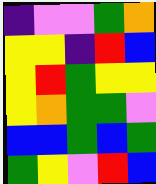[["indigo", "violet", "violet", "green", "orange"], ["yellow", "yellow", "indigo", "red", "blue"], ["yellow", "red", "green", "yellow", "yellow"], ["yellow", "orange", "green", "green", "violet"], ["blue", "blue", "green", "blue", "green"], ["green", "yellow", "violet", "red", "blue"]]